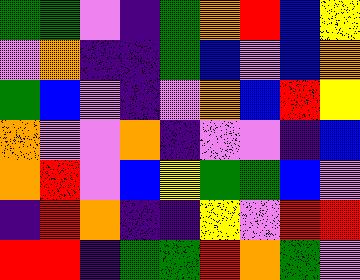[["green", "green", "violet", "indigo", "green", "orange", "red", "blue", "yellow"], ["violet", "orange", "indigo", "indigo", "green", "blue", "violet", "blue", "orange"], ["green", "blue", "violet", "indigo", "violet", "orange", "blue", "red", "yellow"], ["orange", "violet", "violet", "orange", "indigo", "violet", "violet", "indigo", "blue"], ["orange", "red", "violet", "blue", "yellow", "green", "green", "blue", "violet"], ["indigo", "red", "orange", "indigo", "indigo", "yellow", "violet", "red", "red"], ["red", "red", "indigo", "green", "green", "red", "orange", "green", "violet"]]